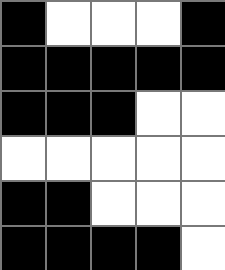[["black", "white", "white", "white", "black"], ["black", "black", "black", "black", "black"], ["black", "black", "black", "white", "white"], ["white", "white", "white", "white", "white"], ["black", "black", "white", "white", "white"], ["black", "black", "black", "black", "white"]]